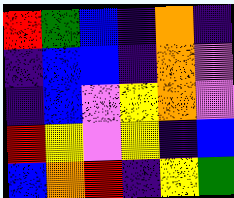[["red", "green", "blue", "indigo", "orange", "indigo"], ["indigo", "blue", "blue", "indigo", "orange", "violet"], ["indigo", "blue", "violet", "yellow", "orange", "violet"], ["red", "yellow", "violet", "yellow", "indigo", "blue"], ["blue", "orange", "red", "indigo", "yellow", "green"]]